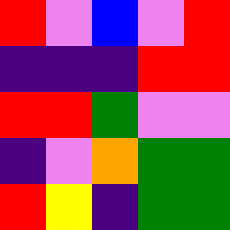[["red", "violet", "blue", "violet", "red"], ["indigo", "indigo", "indigo", "red", "red"], ["red", "red", "green", "violet", "violet"], ["indigo", "violet", "orange", "green", "green"], ["red", "yellow", "indigo", "green", "green"]]